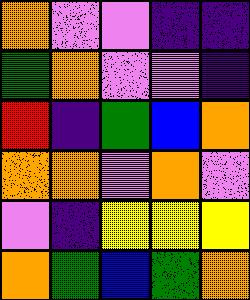[["orange", "violet", "violet", "indigo", "indigo"], ["green", "orange", "violet", "violet", "indigo"], ["red", "indigo", "green", "blue", "orange"], ["orange", "orange", "violet", "orange", "violet"], ["violet", "indigo", "yellow", "yellow", "yellow"], ["orange", "green", "blue", "green", "orange"]]